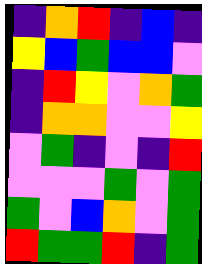[["indigo", "orange", "red", "indigo", "blue", "indigo"], ["yellow", "blue", "green", "blue", "blue", "violet"], ["indigo", "red", "yellow", "violet", "orange", "green"], ["indigo", "orange", "orange", "violet", "violet", "yellow"], ["violet", "green", "indigo", "violet", "indigo", "red"], ["violet", "violet", "violet", "green", "violet", "green"], ["green", "violet", "blue", "orange", "violet", "green"], ["red", "green", "green", "red", "indigo", "green"]]